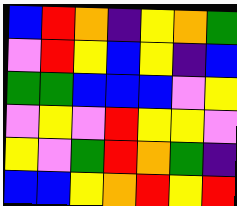[["blue", "red", "orange", "indigo", "yellow", "orange", "green"], ["violet", "red", "yellow", "blue", "yellow", "indigo", "blue"], ["green", "green", "blue", "blue", "blue", "violet", "yellow"], ["violet", "yellow", "violet", "red", "yellow", "yellow", "violet"], ["yellow", "violet", "green", "red", "orange", "green", "indigo"], ["blue", "blue", "yellow", "orange", "red", "yellow", "red"]]